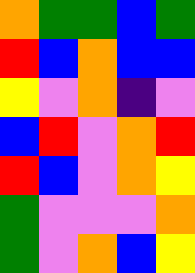[["orange", "green", "green", "blue", "green"], ["red", "blue", "orange", "blue", "blue"], ["yellow", "violet", "orange", "indigo", "violet"], ["blue", "red", "violet", "orange", "red"], ["red", "blue", "violet", "orange", "yellow"], ["green", "violet", "violet", "violet", "orange"], ["green", "violet", "orange", "blue", "yellow"]]